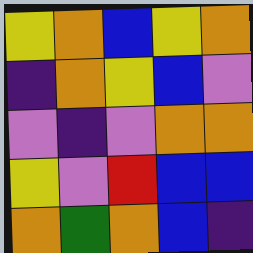[["yellow", "orange", "blue", "yellow", "orange"], ["indigo", "orange", "yellow", "blue", "violet"], ["violet", "indigo", "violet", "orange", "orange"], ["yellow", "violet", "red", "blue", "blue"], ["orange", "green", "orange", "blue", "indigo"]]